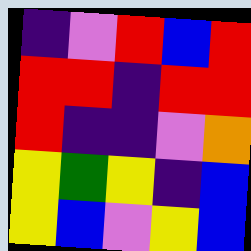[["indigo", "violet", "red", "blue", "red"], ["red", "red", "indigo", "red", "red"], ["red", "indigo", "indigo", "violet", "orange"], ["yellow", "green", "yellow", "indigo", "blue"], ["yellow", "blue", "violet", "yellow", "blue"]]